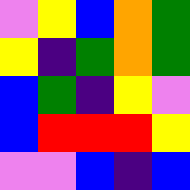[["violet", "yellow", "blue", "orange", "green"], ["yellow", "indigo", "green", "orange", "green"], ["blue", "green", "indigo", "yellow", "violet"], ["blue", "red", "red", "red", "yellow"], ["violet", "violet", "blue", "indigo", "blue"]]